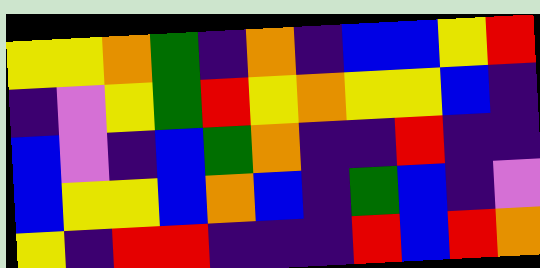[["yellow", "yellow", "orange", "green", "indigo", "orange", "indigo", "blue", "blue", "yellow", "red"], ["indigo", "violet", "yellow", "green", "red", "yellow", "orange", "yellow", "yellow", "blue", "indigo"], ["blue", "violet", "indigo", "blue", "green", "orange", "indigo", "indigo", "red", "indigo", "indigo"], ["blue", "yellow", "yellow", "blue", "orange", "blue", "indigo", "green", "blue", "indigo", "violet"], ["yellow", "indigo", "red", "red", "indigo", "indigo", "indigo", "red", "blue", "red", "orange"]]